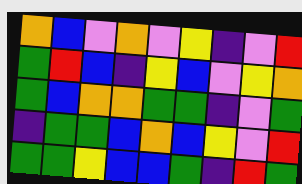[["orange", "blue", "violet", "orange", "violet", "yellow", "indigo", "violet", "red"], ["green", "red", "blue", "indigo", "yellow", "blue", "violet", "yellow", "orange"], ["green", "blue", "orange", "orange", "green", "green", "indigo", "violet", "green"], ["indigo", "green", "green", "blue", "orange", "blue", "yellow", "violet", "red"], ["green", "green", "yellow", "blue", "blue", "green", "indigo", "red", "green"]]